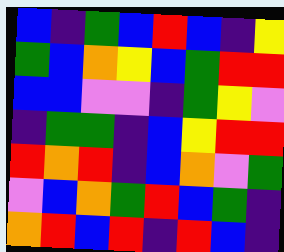[["blue", "indigo", "green", "blue", "red", "blue", "indigo", "yellow"], ["green", "blue", "orange", "yellow", "blue", "green", "red", "red"], ["blue", "blue", "violet", "violet", "indigo", "green", "yellow", "violet"], ["indigo", "green", "green", "indigo", "blue", "yellow", "red", "red"], ["red", "orange", "red", "indigo", "blue", "orange", "violet", "green"], ["violet", "blue", "orange", "green", "red", "blue", "green", "indigo"], ["orange", "red", "blue", "red", "indigo", "red", "blue", "indigo"]]